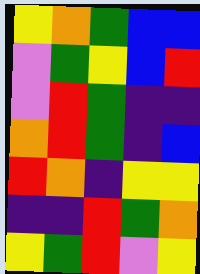[["yellow", "orange", "green", "blue", "blue"], ["violet", "green", "yellow", "blue", "red"], ["violet", "red", "green", "indigo", "indigo"], ["orange", "red", "green", "indigo", "blue"], ["red", "orange", "indigo", "yellow", "yellow"], ["indigo", "indigo", "red", "green", "orange"], ["yellow", "green", "red", "violet", "yellow"]]